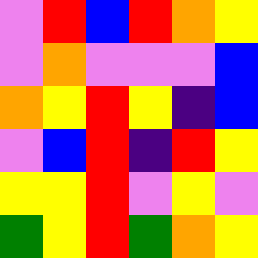[["violet", "red", "blue", "red", "orange", "yellow"], ["violet", "orange", "violet", "violet", "violet", "blue"], ["orange", "yellow", "red", "yellow", "indigo", "blue"], ["violet", "blue", "red", "indigo", "red", "yellow"], ["yellow", "yellow", "red", "violet", "yellow", "violet"], ["green", "yellow", "red", "green", "orange", "yellow"]]